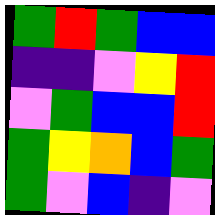[["green", "red", "green", "blue", "blue"], ["indigo", "indigo", "violet", "yellow", "red"], ["violet", "green", "blue", "blue", "red"], ["green", "yellow", "orange", "blue", "green"], ["green", "violet", "blue", "indigo", "violet"]]